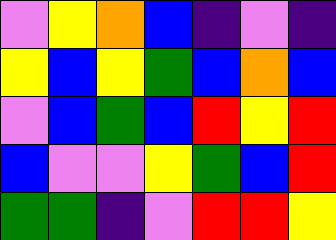[["violet", "yellow", "orange", "blue", "indigo", "violet", "indigo"], ["yellow", "blue", "yellow", "green", "blue", "orange", "blue"], ["violet", "blue", "green", "blue", "red", "yellow", "red"], ["blue", "violet", "violet", "yellow", "green", "blue", "red"], ["green", "green", "indigo", "violet", "red", "red", "yellow"]]